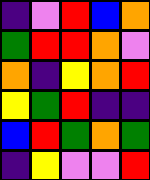[["indigo", "violet", "red", "blue", "orange"], ["green", "red", "red", "orange", "violet"], ["orange", "indigo", "yellow", "orange", "red"], ["yellow", "green", "red", "indigo", "indigo"], ["blue", "red", "green", "orange", "green"], ["indigo", "yellow", "violet", "violet", "red"]]